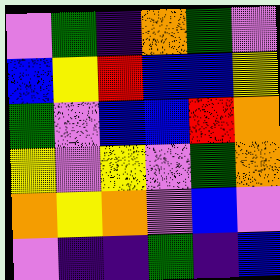[["violet", "green", "indigo", "orange", "green", "violet"], ["blue", "yellow", "red", "blue", "blue", "yellow"], ["green", "violet", "blue", "blue", "red", "orange"], ["yellow", "violet", "yellow", "violet", "green", "orange"], ["orange", "yellow", "orange", "violet", "blue", "violet"], ["violet", "indigo", "indigo", "green", "indigo", "blue"]]